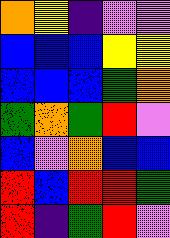[["orange", "yellow", "indigo", "violet", "violet"], ["blue", "blue", "blue", "yellow", "yellow"], ["blue", "blue", "blue", "green", "orange"], ["green", "orange", "green", "red", "violet"], ["blue", "violet", "orange", "blue", "blue"], ["red", "blue", "red", "red", "green"], ["red", "indigo", "green", "red", "violet"]]